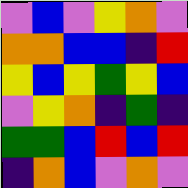[["violet", "blue", "violet", "yellow", "orange", "violet"], ["orange", "orange", "blue", "blue", "indigo", "red"], ["yellow", "blue", "yellow", "green", "yellow", "blue"], ["violet", "yellow", "orange", "indigo", "green", "indigo"], ["green", "green", "blue", "red", "blue", "red"], ["indigo", "orange", "blue", "violet", "orange", "violet"]]